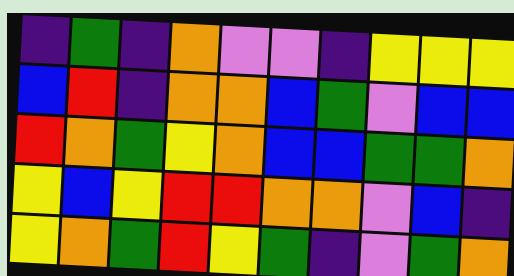[["indigo", "green", "indigo", "orange", "violet", "violet", "indigo", "yellow", "yellow", "yellow"], ["blue", "red", "indigo", "orange", "orange", "blue", "green", "violet", "blue", "blue"], ["red", "orange", "green", "yellow", "orange", "blue", "blue", "green", "green", "orange"], ["yellow", "blue", "yellow", "red", "red", "orange", "orange", "violet", "blue", "indigo"], ["yellow", "orange", "green", "red", "yellow", "green", "indigo", "violet", "green", "orange"]]